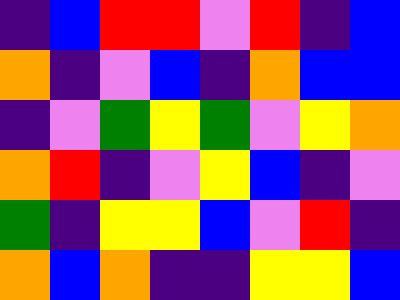[["indigo", "blue", "red", "red", "violet", "red", "indigo", "blue"], ["orange", "indigo", "violet", "blue", "indigo", "orange", "blue", "blue"], ["indigo", "violet", "green", "yellow", "green", "violet", "yellow", "orange"], ["orange", "red", "indigo", "violet", "yellow", "blue", "indigo", "violet"], ["green", "indigo", "yellow", "yellow", "blue", "violet", "red", "indigo"], ["orange", "blue", "orange", "indigo", "indigo", "yellow", "yellow", "blue"]]